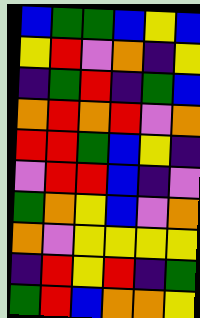[["blue", "green", "green", "blue", "yellow", "blue"], ["yellow", "red", "violet", "orange", "indigo", "yellow"], ["indigo", "green", "red", "indigo", "green", "blue"], ["orange", "red", "orange", "red", "violet", "orange"], ["red", "red", "green", "blue", "yellow", "indigo"], ["violet", "red", "red", "blue", "indigo", "violet"], ["green", "orange", "yellow", "blue", "violet", "orange"], ["orange", "violet", "yellow", "yellow", "yellow", "yellow"], ["indigo", "red", "yellow", "red", "indigo", "green"], ["green", "red", "blue", "orange", "orange", "yellow"]]